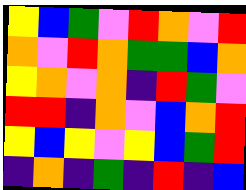[["yellow", "blue", "green", "violet", "red", "orange", "violet", "red"], ["orange", "violet", "red", "orange", "green", "green", "blue", "orange"], ["yellow", "orange", "violet", "orange", "indigo", "red", "green", "violet"], ["red", "red", "indigo", "orange", "violet", "blue", "orange", "red"], ["yellow", "blue", "yellow", "violet", "yellow", "blue", "green", "red"], ["indigo", "orange", "indigo", "green", "indigo", "red", "indigo", "blue"]]